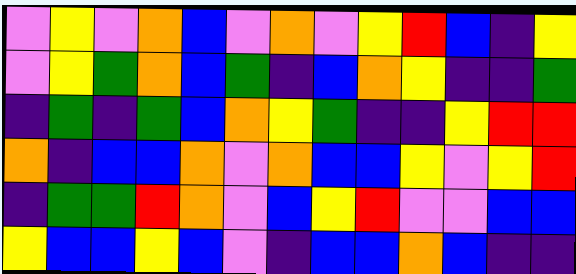[["violet", "yellow", "violet", "orange", "blue", "violet", "orange", "violet", "yellow", "red", "blue", "indigo", "yellow"], ["violet", "yellow", "green", "orange", "blue", "green", "indigo", "blue", "orange", "yellow", "indigo", "indigo", "green"], ["indigo", "green", "indigo", "green", "blue", "orange", "yellow", "green", "indigo", "indigo", "yellow", "red", "red"], ["orange", "indigo", "blue", "blue", "orange", "violet", "orange", "blue", "blue", "yellow", "violet", "yellow", "red"], ["indigo", "green", "green", "red", "orange", "violet", "blue", "yellow", "red", "violet", "violet", "blue", "blue"], ["yellow", "blue", "blue", "yellow", "blue", "violet", "indigo", "blue", "blue", "orange", "blue", "indigo", "indigo"]]